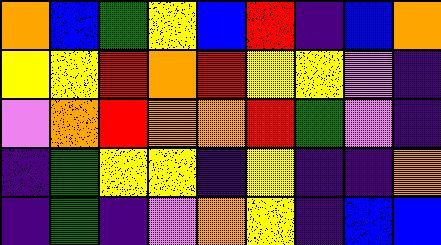[["orange", "blue", "green", "yellow", "blue", "red", "indigo", "blue", "orange"], ["yellow", "yellow", "red", "orange", "red", "yellow", "yellow", "violet", "indigo"], ["violet", "orange", "red", "orange", "orange", "red", "green", "violet", "indigo"], ["indigo", "green", "yellow", "yellow", "indigo", "yellow", "indigo", "indigo", "orange"], ["indigo", "green", "indigo", "violet", "orange", "yellow", "indigo", "blue", "blue"]]